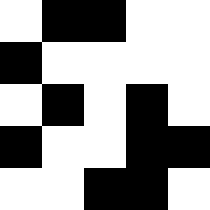[["white", "black", "black", "white", "white"], ["black", "white", "white", "white", "white"], ["white", "black", "white", "black", "white"], ["black", "white", "white", "black", "black"], ["white", "white", "black", "black", "white"]]